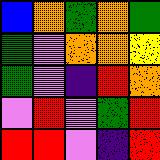[["blue", "orange", "green", "orange", "green"], ["green", "violet", "orange", "orange", "yellow"], ["green", "violet", "indigo", "red", "orange"], ["violet", "red", "violet", "green", "red"], ["red", "red", "violet", "indigo", "red"]]